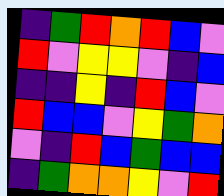[["indigo", "green", "red", "orange", "red", "blue", "violet"], ["red", "violet", "yellow", "yellow", "violet", "indigo", "blue"], ["indigo", "indigo", "yellow", "indigo", "red", "blue", "violet"], ["red", "blue", "blue", "violet", "yellow", "green", "orange"], ["violet", "indigo", "red", "blue", "green", "blue", "blue"], ["indigo", "green", "orange", "orange", "yellow", "violet", "red"]]